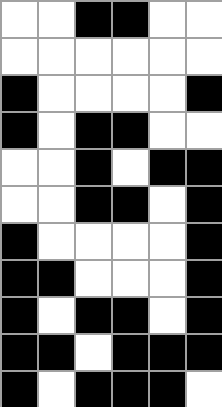[["white", "white", "black", "black", "white", "white"], ["white", "white", "white", "white", "white", "white"], ["black", "white", "white", "white", "white", "black"], ["black", "white", "black", "black", "white", "white"], ["white", "white", "black", "white", "black", "black"], ["white", "white", "black", "black", "white", "black"], ["black", "white", "white", "white", "white", "black"], ["black", "black", "white", "white", "white", "black"], ["black", "white", "black", "black", "white", "black"], ["black", "black", "white", "black", "black", "black"], ["black", "white", "black", "black", "black", "white"]]